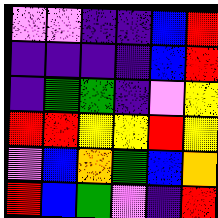[["violet", "violet", "indigo", "indigo", "blue", "red"], ["indigo", "indigo", "indigo", "indigo", "blue", "red"], ["indigo", "green", "green", "indigo", "violet", "yellow"], ["red", "red", "yellow", "yellow", "red", "yellow"], ["violet", "blue", "orange", "green", "blue", "orange"], ["red", "blue", "green", "violet", "indigo", "red"]]